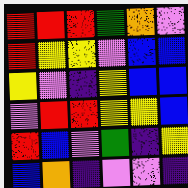[["red", "red", "red", "green", "orange", "violet"], ["red", "yellow", "yellow", "violet", "blue", "blue"], ["yellow", "violet", "indigo", "yellow", "blue", "blue"], ["violet", "red", "red", "yellow", "yellow", "blue"], ["red", "blue", "violet", "green", "indigo", "yellow"], ["blue", "orange", "indigo", "violet", "violet", "indigo"]]